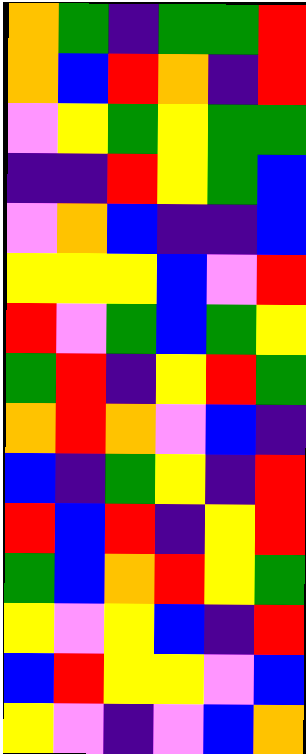[["orange", "green", "indigo", "green", "green", "red"], ["orange", "blue", "red", "orange", "indigo", "red"], ["violet", "yellow", "green", "yellow", "green", "green"], ["indigo", "indigo", "red", "yellow", "green", "blue"], ["violet", "orange", "blue", "indigo", "indigo", "blue"], ["yellow", "yellow", "yellow", "blue", "violet", "red"], ["red", "violet", "green", "blue", "green", "yellow"], ["green", "red", "indigo", "yellow", "red", "green"], ["orange", "red", "orange", "violet", "blue", "indigo"], ["blue", "indigo", "green", "yellow", "indigo", "red"], ["red", "blue", "red", "indigo", "yellow", "red"], ["green", "blue", "orange", "red", "yellow", "green"], ["yellow", "violet", "yellow", "blue", "indigo", "red"], ["blue", "red", "yellow", "yellow", "violet", "blue"], ["yellow", "violet", "indigo", "violet", "blue", "orange"]]